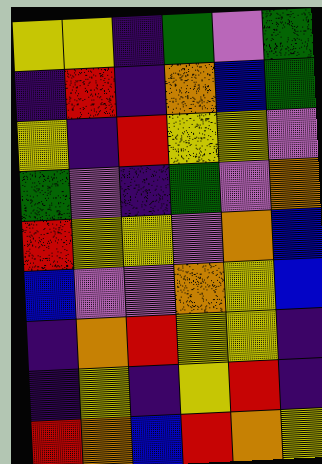[["yellow", "yellow", "indigo", "green", "violet", "green"], ["indigo", "red", "indigo", "orange", "blue", "green"], ["yellow", "indigo", "red", "yellow", "yellow", "violet"], ["green", "violet", "indigo", "green", "violet", "orange"], ["red", "yellow", "yellow", "violet", "orange", "blue"], ["blue", "violet", "violet", "orange", "yellow", "blue"], ["indigo", "orange", "red", "yellow", "yellow", "indigo"], ["indigo", "yellow", "indigo", "yellow", "red", "indigo"], ["red", "orange", "blue", "red", "orange", "yellow"]]